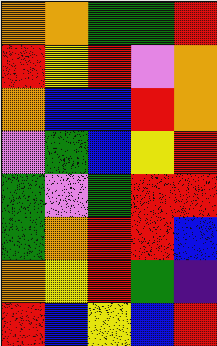[["orange", "orange", "green", "green", "red"], ["red", "yellow", "red", "violet", "orange"], ["orange", "blue", "blue", "red", "orange"], ["violet", "green", "blue", "yellow", "red"], ["green", "violet", "green", "red", "red"], ["green", "orange", "red", "red", "blue"], ["orange", "yellow", "red", "green", "indigo"], ["red", "blue", "yellow", "blue", "red"]]